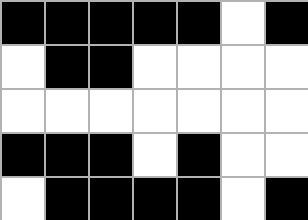[["black", "black", "black", "black", "black", "white", "black"], ["white", "black", "black", "white", "white", "white", "white"], ["white", "white", "white", "white", "white", "white", "white"], ["black", "black", "black", "white", "black", "white", "white"], ["white", "black", "black", "black", "black", "white", "black"]]